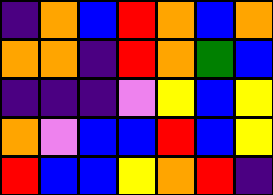[["indigo", "orange", "blue", "red", "orange", "blue", "orange"], ["orange", "orange", "indigo", "red", "orange", "green", "blue"], ["indigo", "indigo", "indigo", "violet", "yellow", "blue", "yellow"], ["orange", "violet", "blue", "blue", "red", "blue", "yellow"], ["red", "blue", "blue", "yellow", "orange", "red", "indigo"]]